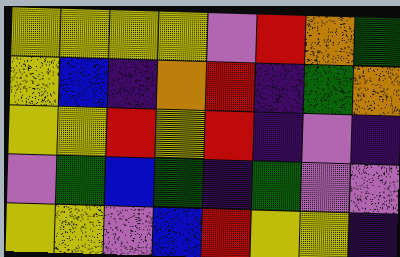[["yellow", "yellow", "yellow", "yellow", "violet", "red", "orange", "green"], ["yellow", "blue", "indigo", "orange", "red", "indigo", "green", "orange"], ["yellow", "yellow", "red", "yellow", "red", "indigo", "violet", "indigo"], ["violet", "green", "blue", "green", "indigo", "green", "violet", "violet"], ["yellow", "yellow", "violet", "blue", "red", "yellow", "yellow", "indigo"]]